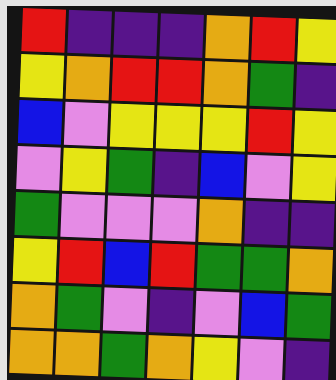[["red", "indigo", "indigo", "indigo", "orange", "red", "yellow"], ["yellow", "orange", "red", "red", "orange", "green", "indigo"], ["blue", "violet", "yellow", "yellow", "yellow", "red", "yellow"], ["violet", "yellow", "green", "indigo", "blue", "violet", "yellow"], ["green", "violet", "violet", "violet", "orange", "indigo", "indigo"], ["yellow", "red", "blue", "red", "green", "green", "orange"], ["orange", "green", "violet", "indigo", "violet", "blue", "green"], ["orange", "orange", "green", "orange", "yellow", "violet", "indigo"]]